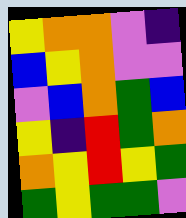[["yellow", "orange", "orange", "violet", "indigo"], ["blue", "yellow", "orange", "violet", "violet"], ["violet", "blue", "orange", "green", "blue"], ["yellow", "indigo", "red", "green", "orange"], ["orange", "yellow", "red", "yellow", "green"], ["green", "yellow", "green", "green", "violet"]]